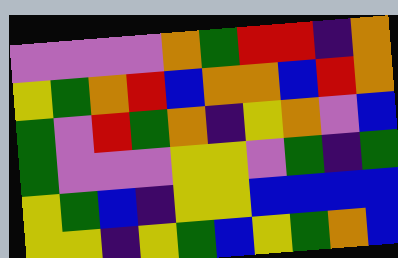[["violet", "violet", "violet", "violet", "orange", "green", "red", "red", "indigo", "orange"], ["yellow", "green", "orange", "red", "blue", "orange", "orange", "blue", "red", "orange"], ["green", "violet", "red", "green", "orange", "indigo", "yellow", "orange", "violet", "blue"], ["green", "violet", "violet", "violet", "yellow", "yellow", "violet", "green", "indigo", "green"], ["yellow", "green", "blue", "indigo", "yellow", "yellow", "blue", "blue", "blue", "blue"], ["yellow", "yellow", "indigo", "yellow", "green", "blue", "yellow", "green", "orange", "blue"]]